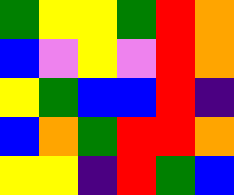[["green", "yellow", "yellow", "green", "red", "orange"], ["blue", "violet", "yellow", "violet", "red", "orange"], ["yellow", "green", "blue", "blue", "red", "indigo"], ["blue", "orange", "green", "red", "red", "orange"], ["yellow", "yellow", "indigo", "red", "green", "blue"]]